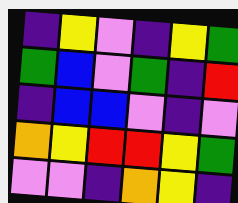[["indigo", "yellow", "violet", "indigo", "yellow", "green"], ["green", "blue", "violet", "green", "indigo", "red"], ["indigo", "blue", "blue", "violet", "indigo", "violet"], ["orange", "yellow", "red", "red", "yellow", "green"], ["violet", "violet", "indigo", "orange", "yellow", "indigo"]]